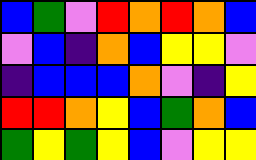[["blue", "green", "violet", "red", "orange", "red", "orange", "blue"], ["violet", "blue", "indigo", "orange", "blue", "yellow", "yellow", "violet"], ["indigo", "blue", "blue", "blue", "orange", "violet", "indigo", "yellow"], ["red", "red", "orange", "yellow", "blue", "green", "orange", "blue"], ["green", "yellow", "green", "yellow", "blue", "violet", "yellow", "yellow"]]